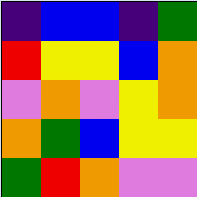[["indigo", "blue", "blue", "indigo", "green"], ["red", "yellow", "yellow", "blue", "orange"], ["violet", "orange", "violet", "yellow", "orange"], ["orange", "green", "blue", "yellow", "yellow"], ["green", "red", "orange", "violet", "violet"]]